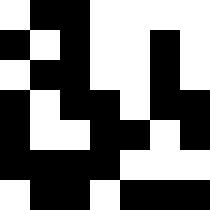[["white", "black", "black", "white", "white", "white", "white"], ["black", "white", "black", "white", "white", "black", "white"], ["white", "black", "black", "white", "white", "black", "white"], ["black", "white", "black", "black", "white", "black", "black"], ["black", "white", "white", "black", "black", "white", "black"], ["black", "black", "black", "black", "white", "white", "white"], ["white", "black", "black", "white", "black", "black", "black"]]